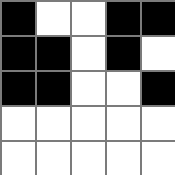[["black", "white", "white", "black", "black"], ["black", "black", "white", "black", "white"], ["black", "black", "white", "white", "black"], ["white", "white", "white", "white", "white"], ["white", "white", "white", "white", "white"]]